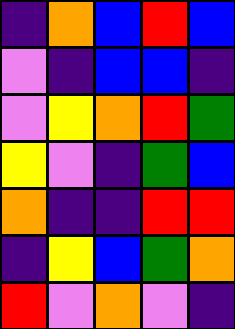[["indigo", "orange", "blue", "red", "blue"], ["violet", "indigo", "blue", "blue", "indigo"], ["violet", "yellow", "orange", "red", "green"], ["yellow", "violet", "indigo", "green", "blue"], ["orange", "indigo", "indigo", "red", "red"], ["indigo", "yellow", "blue", "green", "orange"], ["red", "violet", "orange", "violet", "indigo"]]